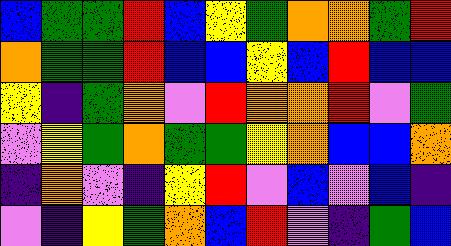[["blue", "green", "green", "red", "blue", "yellow", "green", "orange", "orange", "green", "red"], ["orange", "green", "green", "red", "blue", "blue", "yellow", "blue", "red", "blue", "blue"], ["yellow", "indigo", "green", "orange", "violet", "red", "orange", "orange", "red", "violet", "green"], ["violet", "yellow", "green", "orange", "green", "green", "yellow", "orange", "blue", "blue", "orange"], ["indigo", "orange", "violet", "indigo", "yellow", "red", "violet", "blue", "violet", "blue", "indigo"], ["violet", "indigo", "yellow", "green", "orange", "blue", "red", "violet", "indigo", "green", "blue"]]